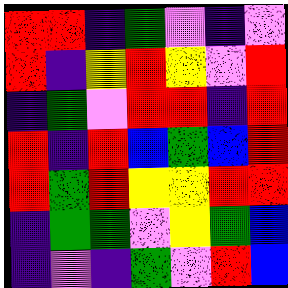[["red", "red", "indigo", "green", "violet", "indigo", "violet"], ["red", "indigo", "yellow", "red", "yellow", "violet", "red"], ["indigo", "green", "violet", "red", "red", "indigo", "red"], ["red", "indigo", "red", "blue", "green", "blue", "red"], ["red", "green", "red", "yellow", "yellow", "red", "red"], ["indigo", "green", "green", "violet", "yellow", "green", "blue"], ["indigo", "violet", "indigo", "green", "violet", "red", "blue"]]